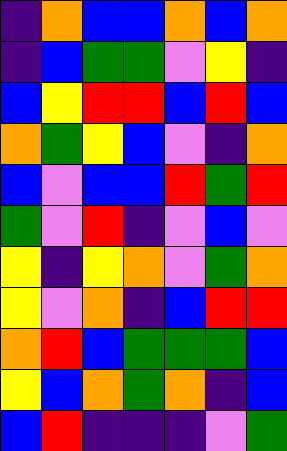[["indigo", "orange", "blue", "blue", "orange", "blue", "orange"], ["indigo", "blue", "green", "green", "violet", "yellow", "indigo"], ["blue", "yellow", "red", "red", "blue", "red", "blue"], ["orange", "green", "yellow", "blue", "violet", "indigo", "orange"], ["blue", "violet", "blue", "blue", "red", "green", "red"], ["green", "violet", "red", "indigo", "violet", "blue", "violet"], ["yellow", "indigo", "yellow", "orange", "violet", "green", "orange"], ["yellow", "violet", "orange", "indigo", "blue", "red", "red"], ["orange", "red", "blue", "green", "green", "green", "blue"], ["yellow", "blue", "orange", "green", "orange", "indigo", "blue"], ["blue", "red", "indigo", "indigo", "indigo", "violet", "green"]]